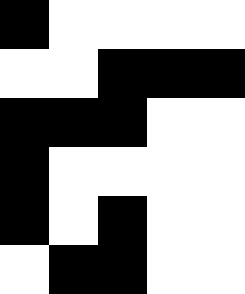[["black", "white", "white", "white", "white"], ["white", "white", "black", "black", "black"], ["black", "black", "black", "white", "white"], ["black", "white", "white", "white", "white"], ["black", "white", "black", "white", "white"], ["white", "black", "black", "white", "white"]]